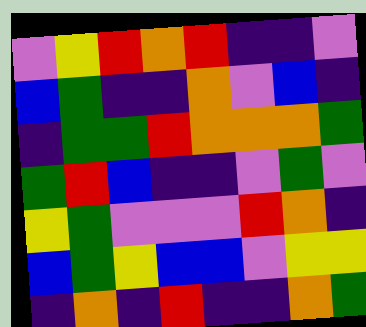[["violet", "yellow", "red", "orange", "red", "indigo", "indigo", "violet"], ["blue", "green", "indigo", "indigo", "orange", "violet", "blue", "indigo"], ["indigo", "green", "green", "red", "orange", "orange", "orange", "green"], ["green", "red", "blue", "indigo", "indigo", "violet", "green", "violet"], ["yellow", "green", "violet", "violet", "violet", "red", "orange", "indigo"], ["blue", "green", "yellow", "blue", "blue", "violet", "yellow", "yellow"], ["indigo", "orange", "indigo", "red", "indigo", "indigo", "orange", "green"]]